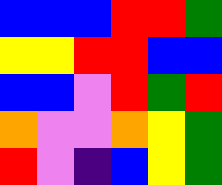[["blue", "blue", "blue", "red", "red", "green"], ["yellow", "yellow", "red", "red", "blue", "blue"], ["blue", "blue", "violet", "red", "green", "red"], ["orange", "violet", "violet", "orange", "yellow", "green"], ["red", "violet", "indigo", "blue", "yellow", "green"]]